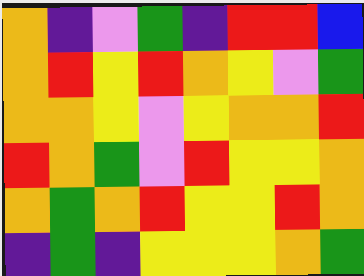[["orange", "indigo", "violet", "green", "indigo", "red", "red", "blue"], ["orange", "red", "yellow", "red", "orange", "yellow", "violet", "green"], ["orange", "orange", "yellow", "violet", "yellow", "orange", "orange", "red"], ["red", "orange", "green", "violet", "red", "yellow", "yellow", "orange"], ["orange", "green", "orange", "red", "yellow", "yellow", "red", "orange"], ["indigo", "green", "indigo", "yellow", "yellow", "yellow", "orange", "green"]]